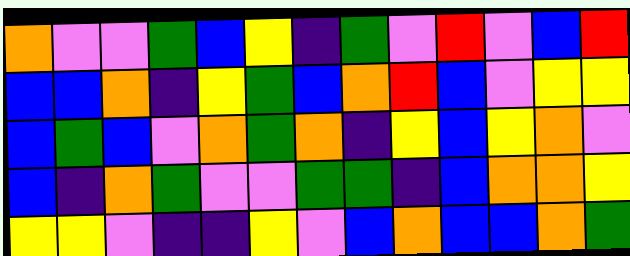[["orange", "violet", "violet", "green", "blue", "yellow", "indigo", "green", "violet", "red", "violet", "blue", "red"], ["blue", "blue", "orange", "indigo", "yellow", "green", "blue", "orange", "red", "blue", "violet", "yellow", "yellow"], ["blue", "green", "blue", "violet", "orange", "green", "orange", "indigo", "yellow", "blue", "yellow", "orange", "violet"], ["blue", "indigo", "orange", "green", "violet", "violet", "green", "green", "indigo", "blue", "orange", "orange", "yellow"], ["yellow", "yellow", "violet", "indigo", "indigo", "yellow", "violet", "blue", "orange", "blue", "blue", "orange", "green"]]